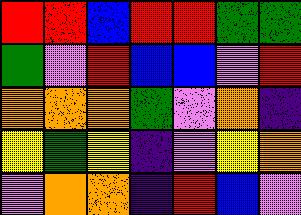[["red", "red", "blue", "red", "red", "green", "green"], ["green", "violet", "red", "blue", "blue", "violet", "red"], ["orange", "orange", "orange", "green", "violet", "orange", "indigo"], ["yellow", "green", "yellow", "indigo", "violet", "yellow", "orange"], ["violet", "orange", "orange", "indigo", "red", "blue", "violet"]]